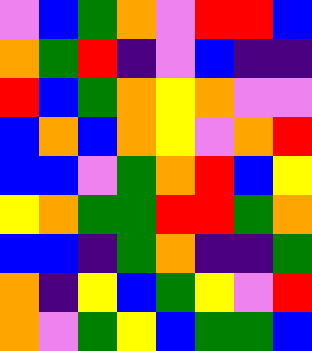[["violet", "blue", "green", "orange", "violet", "red", "red", "blue"], ["orange", "green", "red", "indigo", "violet", "blue", "indigo", "indigo"], ["red", "blue", "green", "orange", "yellow", "orange", "violet", "violet"], ["blue", "orange", "blue", "orange", "yellow", "violet", "orange", "red"], ["blue", "blue", "violet", "green", "orange", "red", "blue", "yellow"], ["yellow", "orange", "green", "green", "red", "red", "green", "orange"], ["blue", "blue", "indigo", "green", "orange", "indigo", "indigo", "green"], ["orange", "indigo", "yellow", "blue", "green", "yellow", "violet", "red"], ["orange", "violet", "green", "yellow", "blue", "green", "green", "blue"]]